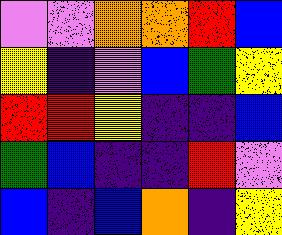[["violet", "violet", "orange", "orange", "red", "blue"], ["yellow", "indigo", "violet", "blue", "green", "yellow"], ["red", "red", "yellow", "indigo", "indigo", "blue"], ["green", "blue", "indigo", "indigo", "red", "violet"], ["blue", "indigo", "blue", "orange", "indigo", "yellow"]]